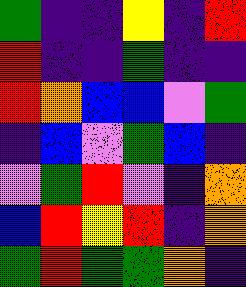[["green", "indigo", "indigo", "yellow", "indigo", "red"], ["red", "indigo", "indigo", "green", "indigo", "indigo"], ["red", "orange", "blue", "blue", "violet", "green"], ["indigo", "blue", "violet", "green", "blue", "indigo"], ["violet", "green", "red", "violet", "indigo", "orange"], ["blue", "red", "yellow", "red", "indigo", "orange"], ["green", "red", "green", "green", "orange", "indigo"]]